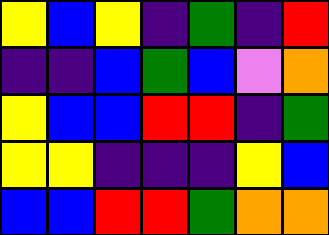[["yellow", "blue", "yellow", "indigo", "green", "indigo", "red"], ["indigo", "indigo", "blue", "green", "blue", "violet", "orange"], ["yellow", "blue", "blue", "red", "red", "indigo", "green"], ["yellow", "yellow", "indigo", "indigo", "indigo", "yellow", "blue"], ["blue", "blue", "red", "red", "green", "orange", "orange"]]